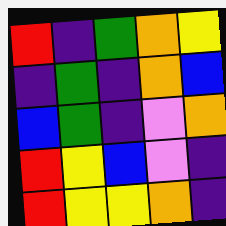[["red", "indigo", "green", "orange", "yellow"], ["indigo", "green", "indigo", "orange", "blue"], ["blue", "green", "indigo", "violet", "orange"], ["red", "yellow", "blue", "violet", "indigo"], ["red", "yellow", "yellow", "orange", "indigo"]]